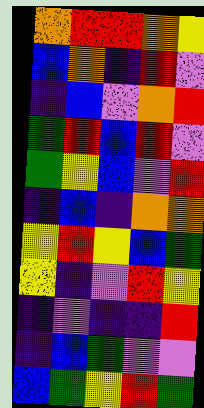[["orange", "red", "red", "orange", "yellow"], ["blue", "orange", "indigo", "red", "violet"], ["indigo", "blue", "violet", "orange", "red"], ["green", "red", "blue", "red", "violet"], ["green", "yellow", "blue", "violet", "red"], ["indigo", "blue", "indigo", "orange", "orange"], ["yellow", "red", "yellow", "blue", "green"], ["yellow", "indigo", "violet", "red", "yellow"], ["indigo", "violet", "indigo", "indigo", "red"], ["indigo", "blue", "green", "violet", "violet"], ["blue", "green", "yellow", "red", "green"]]